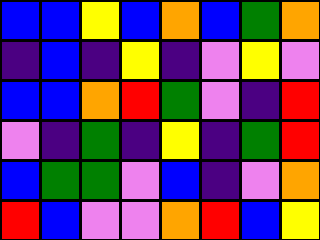[["blue", "blue", "yellow", "blue", "orange", "blue", "green", "orange"], ["indigo", "blue", "indigo", "yellow", "indigo", "violet", "yellow", "violet"], ["blue", "blue", "orange", "red", "green", "violet", "indigo", "red"], ["violet", "indigo", "green", "indigo", "yellow", "indigo", "green", "red"], ["blue", "green", "green", "violet", "blue", "indigo", "violet", "orange"], ["red", "blue", "violet", "violet", "orange", "red", "blue", "yellow"]]